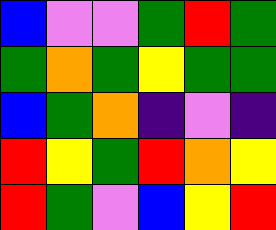[["blue", "violet", "violet", "green", "red", "green"], ["green", "orange", "green", "yellow", "green", "green"], ["blue", "green", "orange", "indigo", "violet", "indigo"], ["red", "yellow", "green", "red", "orange", "yellow"], ["red", "green", "violet", "blue", "yellow", "red"]]